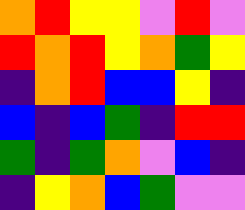[["orange", "red", "yellow", "yellow", "violet", "red", "violet"], ["red", "orange", "red", "yellow", "orange", "green", "yellow"], ["indigo", "orange", "red", "blue", "blue", "yellow", "indigo"], ["blue", "indigo", "blue", "green", "indigo", "red", "red"], ["green", "indigo", "green", "orange", "violet", "blue", "indigo"], ["indigo", "yellow", "orange", "blue", "green", "violet", "violet"]]